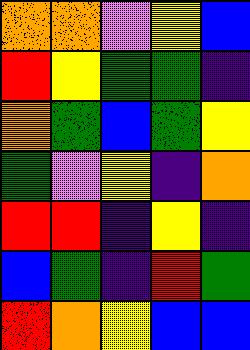[["orange", "orange", "violet", "yellow", "blue"], ["red", "yellow", "green", "green", "indigo"], ["orange", "green", "blue", "green", "yellow"], ["green", "violet", "yellow", "indigo", "orange"], ["red", "red", "indigo", "yellow", "indigo"], ["blue", "green", "indigo", "red", "green"], ["red", "orange", "yellow", "blue", "blue"]]